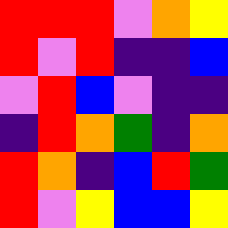[["red", "red", "red", "violet", "orange", "yellow"], ["red", "violet", "red", "indigo", "indigo", "blue"], ["violet", "red", "blue", "violet", "indigo", "indigo"], ["indigo", "red", "orange", "green", "indigo", "orange"], ["red", "orange", "indigo", "blue", "red", "green"], ["red", "violet", "yellow", "blue", "blue", "yellow"]]